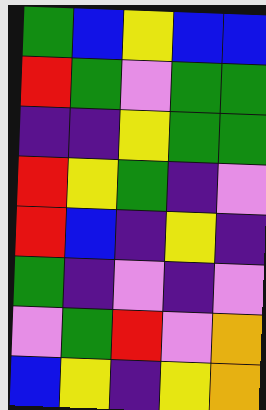[["green", "blue", "yellow", "blue", "blue"], ["red", "green", "violet", "green", "green"], ["indigo", "indigo", "yellow", "green", "green"], ["red", "yellow", "green", "indigo", "violet"], ["red", "blue", "indigo", "yellow", "indigo"], ["green", "indigo", "violet", "indigo", "violet"], ["violet", "green", "red", "violet", "orange"], ["blue", "yellow", "indigo", "yellow", "orange"]]